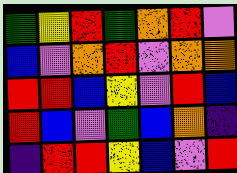[["green", "yellow", "red", "green", "orange", "red", "violet"], ["blue", "violet", "orange", "red", "violet", "orange", "orange"], ["red", "red", "blue", "yellow", "violet", "red", "blue"], ["red", "blue", "violet", "green", "blue", "orange", "indigo"], ["indigo", "red", "red", "yellow", "blue", "violet", "red"]]